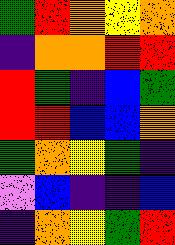[["green", "red", "orange", "yellow", "orange"], ["indigo", "orange", "orange", "red", "red"], ["red", "green", "indigo", "blue", "green"], ["red", "red", "blue", "blue", "orange"], ["green", "orange", "yellow", "green", "indigo"], ["violet", "blue", "indigo", "indigo", "blue"], ["indigo", "orange", "yellow", "green", "red"]]